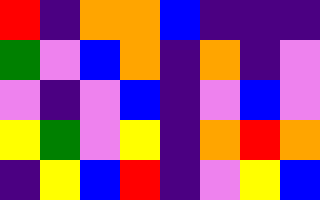[["red", "indigo", "orange", "orange", "blue", "indigo", "indigo", "indigo"], ["green", "violet", "blue", "orange", "indigo", "orange", "indigo", "violet"], ["violet", "indigo", "violet", "blue", "indigo", "violet", "blue", "violet"], ["yellow", "green", "violet", "yellow", "indigo", "orange", "red", "orange"], ["indigo", "yellow", "blue", "red", "indigo", "violet", "yellow", "blue"]]